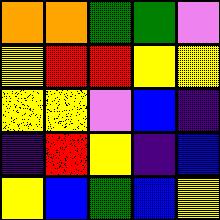[["orange", "orange", "green", "green", "violet"], ["yellow", "red", "red", "yellow", "yellow"], ["yellow", "yellow", "violet", "blue", "indigo"], ["indigo", "red", "yellow", "indigo", "blue"], ["yellow", "blue", "green", "blue", "yellow"]]